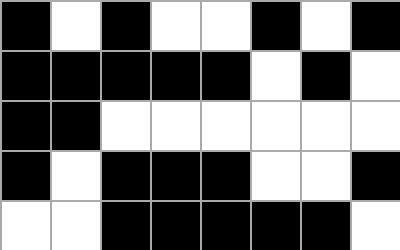[["black", "white", "black", "white", "white", "black", "white", "black"], ["black", "black", "black", "black", "black", "white", "black", "white"], ["black", "black", "white", "white", "white", "white", "white", "white"], ["black", "white", "black", "black", "black", "white", "white", "black"], ["white", "white", "black", "black", "black", "black", "black", "white"]]